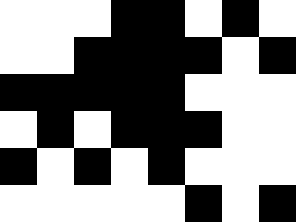[["white", "white", "white", "black", "black", "white", "black", "white"], ["white", "white", "black", "black", "black", "black", "white", "black"], ["black", "black", "black", "black", "black", "white", "white", "white"], ["white", "black", "white", "black", "black", "black", "white", "white"], ["black", "white", "black", "white", "black", "white", "white", "white"], ["white", "white", "white", "white", "white", "black", "white", "black"]]